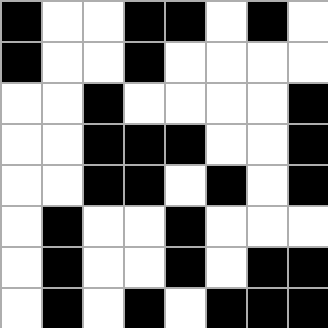[["black", "white", "white", "black", "black", "white", "black", "white"], ["black", "white", "white", "black", "white", "white", "white", "white"], ["white", "white", "black", "white", "white", "white", "white", "black"], ["white", "white", "black", "black", "black", "white", "white", "black"], ["white", "white", "black", "black", "white", "black", "white", "black"], ["white", "black", "white", "white", "black", "white", "white", "white"], ["white", "black", "white", "white", "black", "white", "black", "black"], ["white", "black", "white", "black", "white", "black", "black", "black"]]